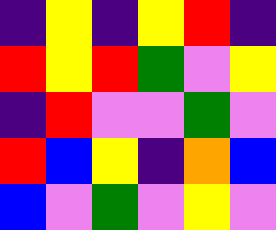[["indigo", "yellow", "indigo", "yellow", "red", "indigo"], ["red", "yellow", "red", "green", "violet", "yellow"], ["indigo", "red", "violet", "violet", "green", "violet"], ["red", "blue", "yellow", "indigo", "orange", "blue"], ["blue", "violet", "green", "violet", "yellow", "violet"]]